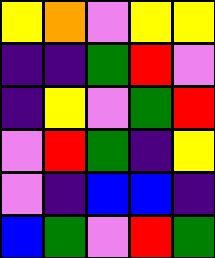[["yellow", "orange", "violet", "yellow", "yellow"], ["indigo", "indigo", "green", "red", "violet"], ["indigo", "yellow", "violet", "green", "red"], ["violet", "red", "green", "indigo", "yellow"], ["violet", "indigo", "blue", "blue", "indigo"], ["blue", "green", "violet", "red", "green"]]